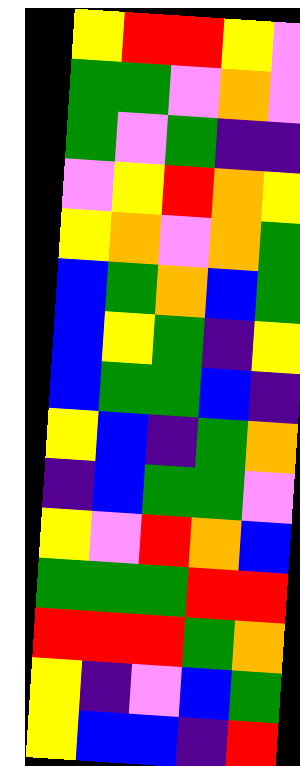[["yellow", "red", "red", "yellow", "violet"], ["green", "green", "violet", "orange", "violet"], ["green", "violet", "green", "indigo", "indigo"], ["violet", "yellow", "red", "orange", "yellow"], ["yellow", "orange", "violet", "orange", "green"], ["blue", "green", "orange", "blue", "green"], ["blue", "yellow", "green", "indigo", "yellow"], ["blue", "green", "green", "blue", "indigo"], ["yellow", "blue", "indigo", "green", "orange"], ["indigo", "blue", "green", "green", "violet"], ["yellow", "violet", "red", "orange", "blue"], ["green", "green", "green", "red", "red"], ["red", "red", "red", "green", "orange"], ["yellow", "indigo", "violet", "blue", "green"], ["yellow", "blue", "blue", "indigo", "red"]]